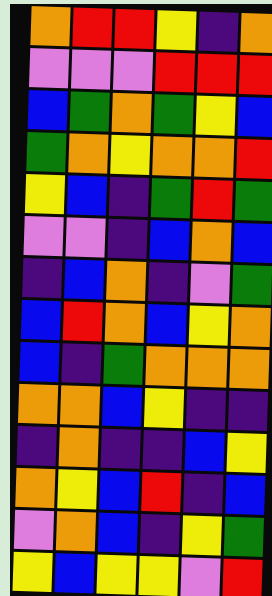[["orange", "red", "red", "yellow", "indigo", "orange"], ["violet", "violet", "violet", "red", "red", "red"], ["blue", "green", "orange", "green", "yellow", "blue"], ["green", "orange", "yellow", "orange", "orange", "red"], ["yellow", "blue", "indigo", "green", "red", "green"], ["violet", "violet", "indigo", "blue", "orange", "blue"], ["indigo", "blue", "orange", "indigo", "violet", "green"], ["blue", "red", "orange", "blue", "yellow", "orange"], ["blue", "indigo", "green", "orange", "orange", "orange"], ["orange", "orange", "blue", "yellow", "indigo", "indigo"], ["indigo", "orange", "indigo", "indigo", "blue", "yellow"], ["orange", "yellow", "blue", "red", "indigo", "blue"], ["violet", "orange", "blue", "indigo", "yellow", "green"], ["yellow", "blue", "yellow", "yellow", "violet", "red"]]